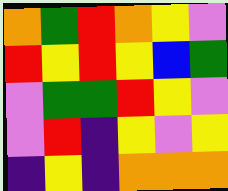[["orange", "green", "red", "orange", "yellow", "violet"], ["red", "yellow", "red", "yellow", "blue", "green"], ["violet", "green", "green", "red", "yellow", "violet"], ["violet", "red", "indigo", "yellow", "violet", "yellow"], ["indigo", "yellow", "indigo", "orange", "orange", "orange"]]